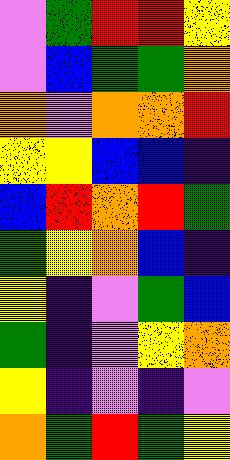[["violet", "green", "red", "red", "yellow"], ["violet", "blue", "green", "green", "orange"], ["orange", "violet", "orange", "orange", "red"], ["yellow", "yellow", "blue", "blue", "indigo"], ["blue", "red", "orange", "red", "green"], ["green", "yellow", "orange", "blue", "indigo"], ["yellow", "indigo", "violet", "green", "blue"], ["green", "indigo", "violet", "yellow", "orange"], ["yellow", "indigo", "violet", "indigo", "violet"], ["orange", "green", "red", "green", "yellow"]]